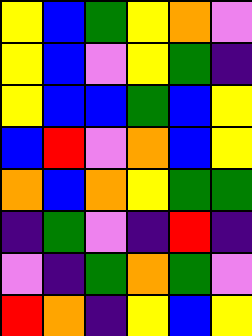[["yellow", "blue", "green", "yellow", "orange", "violet"], ["yellow", "blue", "violet", "yellow", "green", "indigo"], ["yellow", "blue", "blue", "green", "blue", "yellow"], ["blue", "red", "violet", "orange", "blue", "yellow"], ["orange", "blue", "orange", "yellow", "green", "green"], ["indigo", "green", "violet", "indigo", "red", "indigo"], ["violet", "indigo", "green", "orange", "green", "violet"], ["red", "orange", "indigo", "yellow", "blue", "yellow"]]